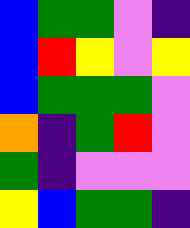[["blue", "green", "green", "violet", "indigo"], ["blue", "red", "yellow", "violet", "yellow"], ["blue", "green", "green", "green", "violet"], ["orange", "indigo", "green", "red", "violet"], ["green", "indigo", "violet", "violet", "violet"], ["yellow", "blue", "green", "green", "indigo"]]